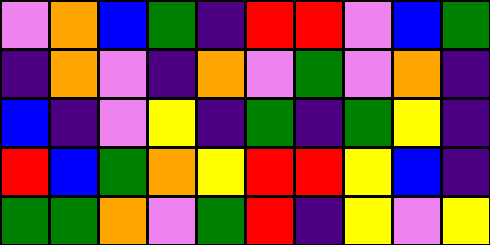[["violet", "orange", "blue", "green", "indigo", "red", "red", "violet", "blue", "green"], ["indigo", "orange", "violet", "indigo", "orange", "violet", "green", "violet", "orange", "indigo"], ["blue", "indigo", "violet", "yellow", "indigo", "green", "indigo", "green", "yellow", "indigo"], ["red", "blue", "green", "orange", "yellow", "red", "red", "yellow", "blue", "indigo"], ["green", "green", "orange", "violet", "green", "red", "indigo", "yellow", "violet", "yellow"]]